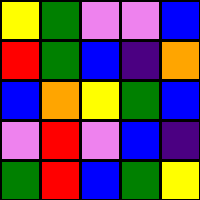[["yellow", "green", "violet", "violet", "blue"], ["red", "green", "blue", "indigo", "orange"], ["blue", "orange", "yellow", "green", "blue"], ["violet", "red", "violet", "blue", "indigo"], ["green", "red", "blue", "green", "yellow"]]